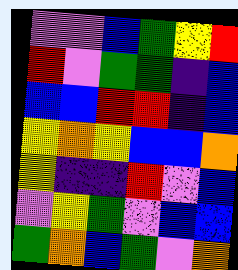[["violet", "violet", "blue", "green", "yellow", "red"], ["red", "violet", "green", "green", "indigo", "blue"], ["blue", "blue", "red", "red", "indigo", "blue"], ["yellow", "orange", "yellow", "blue", "blue", "orange"], ["yellow", "indigo", "indigo", "red", "violet", "blue"], ["violet", "yellow", "green", "violet", "blue", "blue"], ["green", "orange", "blue", "green", "violet", "orange"]]